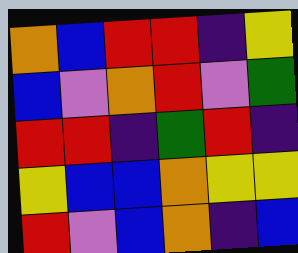[["orange", "blue", "red", "red", "indigo", "yellow"], ["blue", "violet", "orange", "red", "violet", "green"], ["red", "red", "indigo", "green", "red", "indigo"], ["yellow", "blue", "blue", "orange", "yellow", "yellow"], ["red", "violet", "blue", "orange", "indigo", "blue"]]